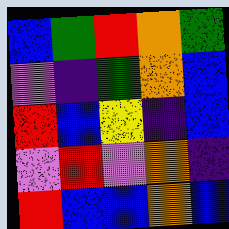[["blue", "green", "red", "orange", "green"], ["violet", "indigo", "green", "orange", "blue"], ["red", "blue", "yellow", "indigo", "blue"], ["violet", "red", "violet", "orange", "indigo"], ["red", "blue", "blue", "orange", "blue"]]